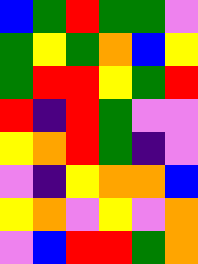[["blue", "green", "red", "green", "green", "violet"], ["green", "yellow", "green", "orange", "blue", "yellow"], ["green", "red", "red", "yellow", "green", "red"], ["red", "indigo", "red", "green", "violet", "violet"], ["yellow", "orange", "red", "green", "indigo", "violet"], ["violet", "indigo", "yellow", "orange", "orange", "blue"], ["yellow", "orange", "violet", "yellow", "violet", "orange"], ["violet", "blue", "red", "red", "green", "orange"]]